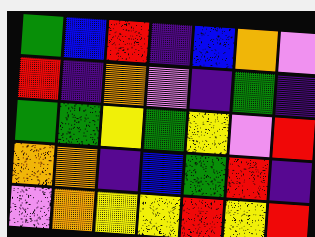[["green", "blue", "red", "indigo", "blue", "orange", "violet"], ["red", "indigo", "orange", "violet", "indigo", "green", "indigo"], ["green", "green", "yellow", "green", "yellow", "violet", "red"], ["orange", "orange", "indigo", "blue", "green", "red", "indigo"], ["violet", "orange", "yellow", "yellow", "red", "yellow", "red"]]